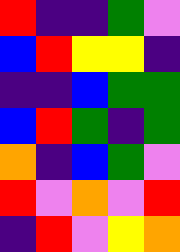[["red", "indigo", "indigo", "green", "violet"], ["blue", "red", "yellow", "yellow", "indigo"], ["indigo", "indigo", "blue", "green", "green"], ["blue", "red", "green", "indigo", "green"], ["orange", "indigo", "blue", "green", "violet"], ["red", "violet", "orange", "violet", "red"], ["indigo", "red", "violet", "yellow", "orange"]]